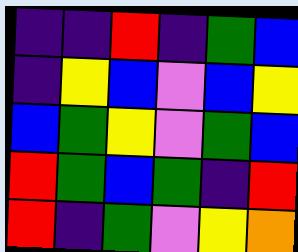[["indigo", "indigo", "red", "indigo", "green", "blue"], ["indigo", "yellow", "blue", "violet", "blue", "yellow"], ["blue", "green", "yellow", "violet", "green", "blue"], ["red", "green", "blue", "green", "indigo", "red"], ["red", "indigo", "green", "violet", "yellow", "orange"]]